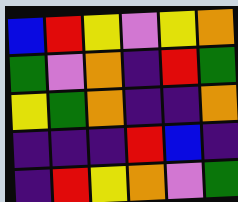[["blue", "red", "yellow", "violet", "yellow", "orange"], ["green", "violet", "orange", "indigo", "red", "green"], ["yellow", "green", "orange", "indigo", "indigo", "orange"], ["indigo", "indigo", "indigo", "red", "blue", "indigo"], ["indigo", "red", "yellow", "orange", "violet", "green"]]